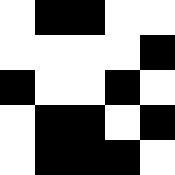[["white", "black", "black", "white", "white"], ["white", "white", "white", "white", "black"], ["black", "white", "white", "black", "white"], ["white", "black", "black", "white", "black"], ["white", "black", "black", "black", "white"]]